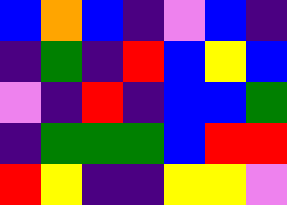[["blue", "orange", "blue", "indigo", "violet", "blue", "indigo"], ["indigo", "green", "indigo", "red", "blue", "yellow", "blue"], ["violet", "indigo", "red", "indigo", "blue", "blue", "green"], ["indigo", "green", "green", "green", "blue", "red", "red"], ["red", "yellow", "indigo", "indigo", "yellow", "yellow", "violet"]]